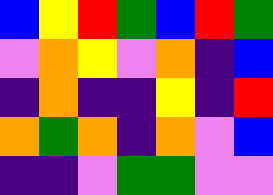[["blue", "yellow", "red", "green", "blue", "red", "green"], ["violet", "orange", "yellow", "violet", "orange", "indigo", "blue"], ["indigo", "orange", "indigo", "indigo", "yellow", "indigo", "red"], ["orange", "green", "orange", "indigo", "orange", "violet", "blue"], ["indigo", "indigo", "violet", "green", "green", "violet", "violet"]]